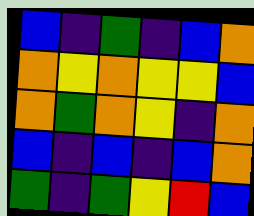[["blue", "indigo", "green", "indigo", "blue", "orange"], ["orange", "yellow", "orange", "yellow", "yellow", "blue"], ["orange", "green", "orange", "yellow", "indigo", "orange"], ["blue", "indigo", "blue", "indigo", "blue", "orange"], ["green", "indigo", "green", "yellow", "red", "blue"]]